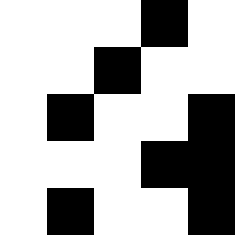[["white", "white", "white", "black", "white"], ["white", "white", "black", "white", "white"], ["white", "black", "white", "white", "black"], ["white", "white", "white", "black", "black"], ["white", "black", "white", "white", "black"]]